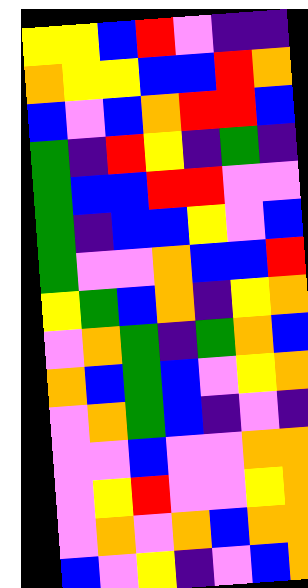[["yellow", "yellow", "blue", "red", "violet", "indigo", "indigo"], ["orange", "yellow", "yellow", "blue", "blue", "red", "orange"], ["blue", "violet", "blue", "orange", "red", "red", "blue"], ["green", "indigo", "red", "yellow", "indigo", "green", "indigo"], ["green", "blue", "blue", "red", "red", "violet", "violet"], ["green", "indigo", "blue", "blue", "yellow", "violet", "blue"], ["green", "violet", "violet", "orange", "blue", "blue", "red"], ["yellow", "green", "blue", "orange", "indigo", "yellow", "orange"], ["violet", "orange", "green", "indigo", "green", "orange", "blue"], ["orange", "blue", "green", "blue", "violet", "yellow", "orange"], ["violet", "orange", "green", "blue", "indigo", "violet", "indigo"], ["violet", "violet", "blue", "violet", "violet", "orange", "orange"], ["violet", "yellow", "red", "violet", "violet", "yellow", "orange"], ["violet", "orange", "violet", "orange", "blue", "orange", "orange"], ["blue", "violet", "yellow", "indigo", "violet", "blue", "orange"]]